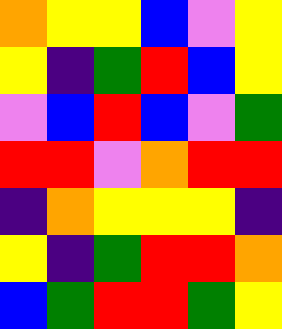[["orange", "yellow", "yellow", "blue", "violet", "yellow"], ["yellow", "indigo", "green", "red", "blue", "yellow"], ["violet", "blue", "red", "blue", "violet", "green"], ["red", "red", "violet", "orange", "red", "red"], ["indigo", "orange", "yellow", "yellow", "yellow", "indigo"], ["yellow", "indigo", "green", "red", "red", "orange"], ["blue", "green", "red", "red", "green", "yellow"]]